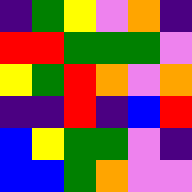[["indigo", "green", "yellow", "violet", "orange", "indigo"], ["red", "red", "green", "green", "green", "violet"], ["yellow", "green", "red", "orange", "violet", "orange"], ["indigo", "indigo", "red", "indigo", "blue", "red"], ["blue", "yellow", "green", "green", "violet", "indigo"], ["blue", "blue", "green", "orange", "violet", "violet"]]